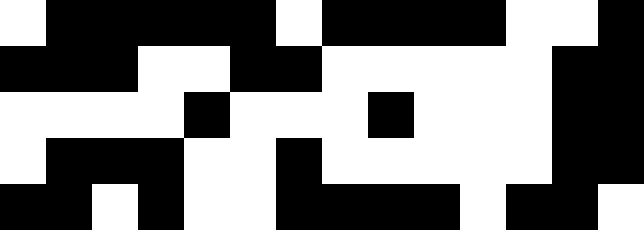[["white", "black", "black", "black", "black", "black", "white", "black", "black", "black", "black", "white", "white", "black"], ["black", "black", "black", "white", "white", "black", "black", "white", "white", "white", "white", "white", "black", "black"], ["white", "white", "white", "white", "black", "white", "white", "white", "black", "white", "white", "white", "black", "black"], ["white", "black", "black", "black", "white", "white", "black", "white", "white", "white", "white", "white", "black", "black"], ["black", "black", "white", "black", "white", "white", "black", "black", "black", "black", "white", "black", "black", "white"]]